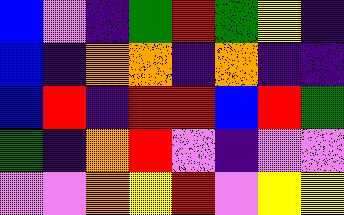[["blue", "violet", "indigo", "green", "red", "green", "yellow", "indigo"], ["blue", "indigo", "orange", "orange", "indigo", "orange", "indigo", "indigo"], ["blue", "red", "indigo", "red", "red", "blue", "red", "green"], ["green", "indigo", "orange", "red", "violet", "indigo", "violet", "violet"], ["violet", "violet", "orange", "yellow", "red", "violet", "yellow", "yellow"]]